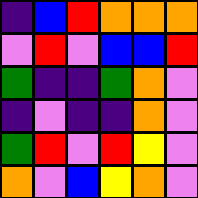[["indigo", "blue", "red", "orange", "orange", "orange"], ["violet", "red", "violet", "blue", "blue", "red"], ["green", "indigo", "indigo", "green", "orange", "violet"], ["indigo", "violet", "indigo", "indigo", "orange", "violet"], ["green", "red", "violet", "red", "yellow", "violet"], ["orange", "violet", "blue", "yellow", "orange", "violet"]]